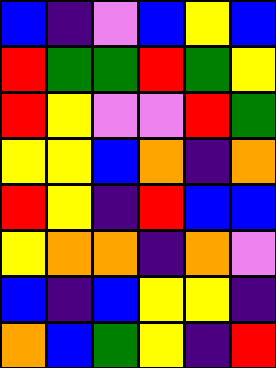[["blue", "indigo", "violet", "blue", "yellow", "blue"], ["red", "green", "green", "red", "green", "yellow"], ["red", "yellow", "violet", "violet", "red", "green"], ["yellow", "yellow", "blue", "orange", "indigo", "orange"], ["red", "yellow", "indigo", "red", "blue", "blue"], ["yellow", "orange", "orange", "indigo", "orange", "violet"], ["blue", "indigo", "blue", "yellow", "yellow", "indigo"], ["orange", "blue", "green", "yellow", "indigo", "red"]]